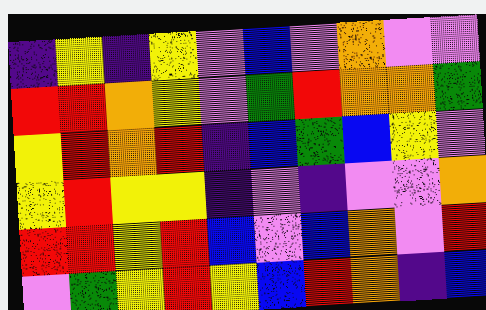[["indigo", "yellow", "indigo", "yellow", "violet", "blue", "violet", "orange", "violet", "violet"], ["red", "red", "orange", "yellow", "violet", "green", "red", "orange", "orange", "green"], ["yellow", "red", "orange", "red", "indigo", "blue", "green", "blue", "yellow", "violet"], ["yellow", "red", "yellow", "yellow", "indigo", "violet", "indigo", "violet", "violet", "orange"], ["red", "red", "yellow", "red", "blue", "violet", "blue", "orange", "violet", "red"], ["violet", "green", "yellow", "red", "yellow", "blue", "red", "orange", "indigo", "blue"]]